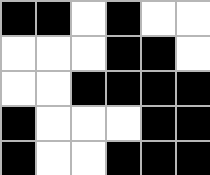[["black", "black", "white", "black", "white", "white"], ["white", "white", "white", "black", "black", "white"], ["white", "white", "black", "black", "black", "black"], ["black", "white", "white", "white", "black", "black"], ["black", "white", "white", "black", "black", "black"]]